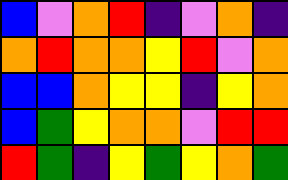[["blue", "violet", "orange", "red", "indigo", "violet", "orange", "indigo"], ["orange", "red", "orange", "orange", "yellow", "red", "violet", "orange"], ["blue", "blue", "orange", "yellow", "yellow", "indigo", "yellow", "orange"], ["blue", "green", "yellow", "orange", "orange", "violet", "red", "red"], ["red", "green", "indigo", "yellow", "green", "yellow", "orange", "green"]]